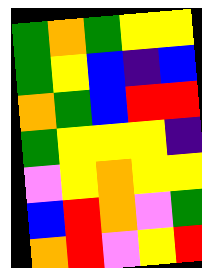[["green", "orange", "green", "yellow", "yellow"], ["green", "yellow", "blue", "indigo", "blue"], ["orange", "green", "blue", "red", "red"], ["green", "yellow", "yellow", "yellow", "indigo"], ["violet", "yellow", "orange", "yellow", "yellow"], ["blue", "red", "orange", "violet", "green"], ["orange", "red", "violet", "yellow", "red"]]